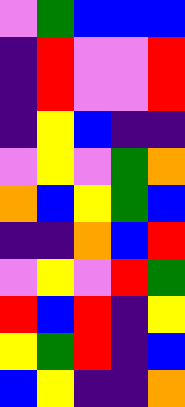[["violet", "green", "blue", "blue", "blue"], ["indigo", "red", "violet", "violet", "red"], ["indigo", "red", "violet", "violet", "red"], ["indigo", "yellow", "blue", "indigo", "indigo"], ["violet", "yellow", "violet", "green", "orange"], ["orange", "blue", "yellow", "green", "blue"], ["indigo", "indigo", "orange", "blue", "red"], ["violet", "yellow", "violet", "red", "green"], ["red", "blue", "red", "indigo", "yellow"], ["yellow", "green", "red", "indigo", "blue"], ["blue", "yellow", "indigo", "indigo", "orange"]]